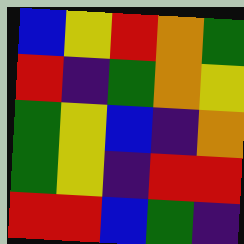[["blue", "yellow", "red", "orange", "green"], ["red", "indigo", "green", "orange", "yellow"], ["green", "yellow", "blue", "indigo", "orange"], ["green", "yellow", "indigo", "red", "red"], ["red", "red", "blue", "green", "indigo"]]